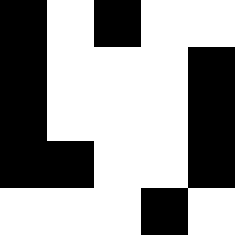[["black", "white", "black", "white", "white"], ["black", "white", "white", "white", "black"], ["black", "white", "white", "white", "black"], ["black", "black", "white", "white", "black"], ["white", "white", "white", "black", "white"]]